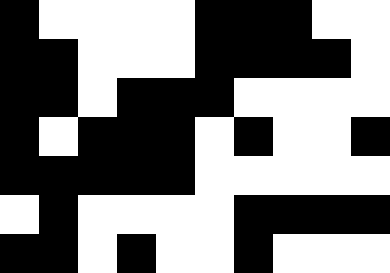[["black", "white", "white", "white", "white", "black", "black", "black", "white", "white"], ["black", "black", "white", "white", "white", "black", "black", "black", "black", "white"], ["black", "black", "white", "black", "black", "black", "white", "white", "white", "white"], ["black", "white", "black", "black", "black", "white", "black", "white", "white", "black"], ["black", "black", "black", "black", "black", "white", "white", "white", "white", "white"], ["white", "black", "white", "white", "white", "white", "black", "black", "black", "black"], ["black", "black", "white", "black", "white", "white", "black", "white", "white", "white"]]